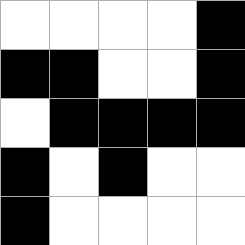[["white", "white", "white", "white", "black"], ["black", "black", "white", "white", "black"], ["white", "black", "black", "black", "black"], ["black", "white", "black", "white", "white"], ["black", "white", "white", "white", "white"]]